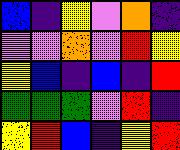[["blue", "indigo", "yellow", "violet", "orange", "indigo"], ["violet", "violet", "orange", "violet", "red", "yellow"], ["yellow", "blue", "indigo", "blue", "indigo", "red"], ["green", "green", "green", "violet", "red", "indigo"], ["yellow", "red", "blue", "indigo", "yellow", "red"]]